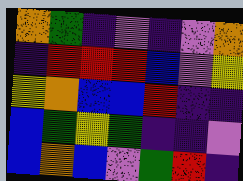[["orange", "green", "indigo", "violet", "indigo", "violet", "orange"], ["indigo", "red", "red", "red", "blue", "violet", "yellow"], ["yellow", "orange", "blue", "blue", "red", "indigo", "indigo"], ["blue", "green", "yellow", "green", "indigo", "indigo", "violet"], ["blue", "orange", "blue", "violet", "green", "red", "indigo"]]